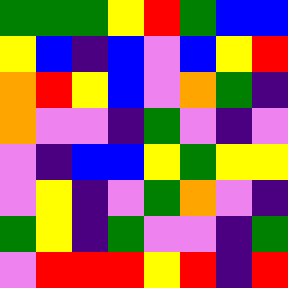[["green", "green", "green", "yellow", "red", "green", "blue", "blue"], ["yellow", "blue", "indigo", "blue", "violet", "blue", "yellow", "red"], ["orange", "red", "yellow", "blue", "violet", "orange", "green", "indigo"], ["orange", "violet", "violet", "indigo", "green", "violet", "indigo", "violet"], ["violet", "indigo", "blue", "blue", "yellow", "green", "yellow", "yellow"], ["violet", "yellow", "indigo", "violet", "green", "orange", "violet", "indigo"], ["green", "yellow", "indigo", "green", "violet", "violet", "indigo", "green"], ["violet", "red", "red", "red", "yellow", "red", "indigo", "red"]]